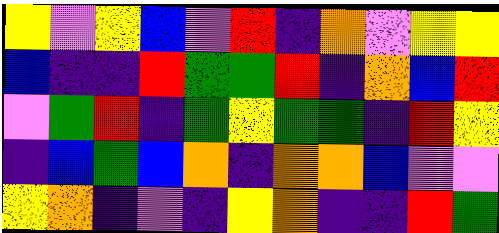[["yellow", "violet", "yellow", "blue", "violet", "red", "indigo", "orange", "violet", "yellow", "yellow"], ["blue", "indigo", "indigo", "red", "green", "green", "red", "indigo", "orange", "blue", "red"], ["violet", "green", "red", "indigo", "green", "yellow", "green", "green", "indigo", "red", "yellow"], ["indigo", "blue", "green", "blue", "orange", "indigo", "orange", "orange", "blue", "violet", "violet"], ["yellow", "orange", "indigo", "violet", "indigo", "yellow", "orange", "indigo", "indigo", "red", "green"]]